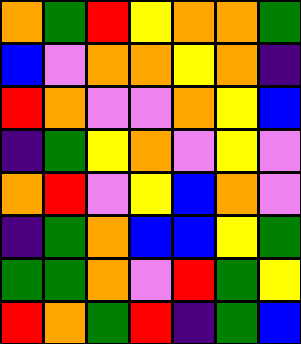[["orange", "green", "red", "yellow", "orange", "orange", "green"], ["blue", "violet", "orange", "orange", "yellow", "orange", "indigo"], ["red", "orange", "violet", "violet", "orange", "yellow", "blue"], ["indigo", "green", "yellow", "orange", "violet", "yellow", "violet"], ["orange", "red", "violet", "yellow", "blue", "orange", "violet"], ["indigo", "green", "orange", "blue", "blue", "yellow", "green"], ["green", "green", "orange", "violet", "red", "green", "yellow"], ["red", "orange", "green", "red", "indigo", "green", "blue"]]